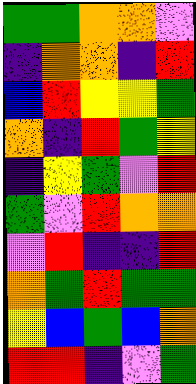[["green", "green", "orange", "orange", "violet"], ["indigo", "orange", "orange", "indigo", "red"], ["blue", "red", "yellow", "yellow", "green"], ["orange", "indigo", "red", "green", "yellow"], ["indigo", "yellow", "green", "violet", "red"], ["green", "violet", "red", "orange", "orange"], ["violet", "red", "indigo", "indigo", "red"], ["orange", "green", "red", "green", "green"], ["yellow", "blue", "green", "blue", "orange"], ["red", "red", "indigo", "violet", "green"]]